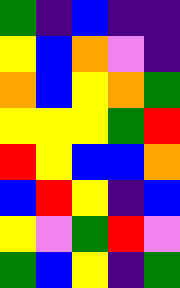[["green", "indigo", "blue", "indigo", "indigo"], ["yellow", "blue", "orange", "violet", "indigo"], ["orange", "blue", "yellow", "orange", "green"], ["yellow", "yellow", "yellow", "green", "red"], ["red", "yellow", "blue", "blue", "orange"], ["blue", "red", "yellow", "indigo", "blue"], ["yellow", "violet", "green", "red", "violet"], ["green", "blue", "yellow", "indigo", "green"]]